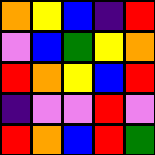[["orange", "yellow", "blue", "indigo", "red"], ["violet", "blue", "green", "yellow", "orange"], ["red", "orange", "yellow", "blue", "red"], ["indigo", "violet", "violet", "red", "violet"], ["red", "orange", "blue", "red", "green"]]